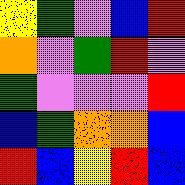[["yellow", "green", "violet", "blue", "red"], ["orange", "violet", "green", "red", "violet"], ["green", "violet", "violet", "violet", "red"], ["blue", "green", "orange", "orange", "blue"], ["red", "blue", "yellow", "red", "blue"]]